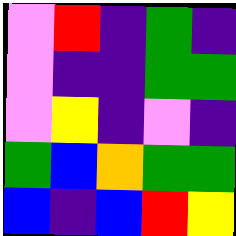[["violet", "red", "indigo", "green", "indigo"], ["violet", "indigo", "indigo", "green", "green"], ["violet", "yellow", "indigo", "violet", "indigo"], ["green", "blue", "orange", "green", "green"], ["blue", "indigo", "blue", "red", "yellow"]]